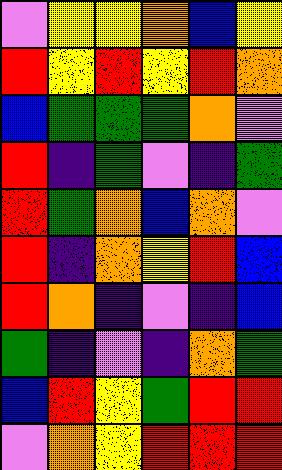[["violet", "yellow", "yellow", "orange", "blue", "yellow"], ["red", "yellow", "red", "yellow", "red", "orange"], ["blue", "green", "green", "green", "orange", "violet"], ["red", "indigo", "green", "violet", "indigo", "green"], ["red", "green", "orange", "blue", "orange", "violet"], ["red", "indigo", "orange", "yellow", "red", "blue"], ["red", "orange", "indigo", "violet", "indigo", "blue"], ["green", "indigo", "violet", "indigo", "orange", "green"], ["blue", "red", "yellow", "green", "red", "red"], ["violet", "orange", "yellow", "red", "red", "red"]]